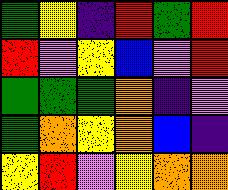[["green", "yellow", "indigo", "red", "green", "red"], ["red", "violet", "yellow", "blue", "violet", "red"], ["green", "green", "green", "orange", "indigo", "violet"], ["green", "orange", "yellow", "orange", "blue", "indigo"], ["yellow", "red", "violet", "yellow", "orange", "orange"]]